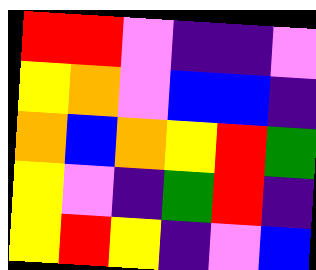[["red", "red", "violet", "indigo", "indigo", "violet"], ["yellow", "orange", "violet", "blue", "blue", "indigo"], ["orange", "blue", "orange", "yellow", "red", "green"], ["yellow", "violet", "indigo", "green", "red", "indigo"], ["yellow", "red", "yellow", "indigo", "violet", "blue"]]